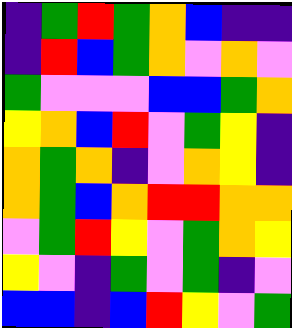[["indigo", "green", "red", "green", "orange", "blue", "indigo", "indigo"], ["indigo", "red", "blue", "green", "orange", "violet", "orange", "violet"], ["green", "violet", "violet", "violet", "blue", "blue", "green", "orange"], ["yellow", "orange", "blue", "red", "violet", "green", "yellow", "indigo"], ["orange", "green", "orange", "indigo", "violet", "orange", "yellow", "indigo"], ["orange", "green", "blue", "orange", "red", "red", "orange", "orange"], ["violet", "green", "red", "yellow", "violet", "green", "orange", "yellow"], ["yellow", "violet", "indigo", "green", "violet", "green", "indigo", "violet"], ["blue", "blue", "indigo", "blue", "red", "yellow", "violet", "green"]]